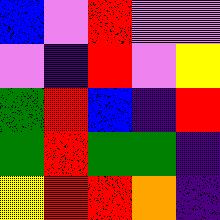[["blue", "violet", "red", "violet", "violet"], ["violet", "indigo", "red", "violet", "yellow"], ["green", "red", "blue", "indigo", "red"], ["green", "red", "green", "green", "indigo"], ["yellow", "red", "red", "orange", "indigo"]]